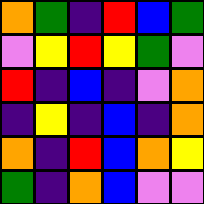[["orange", "green", "indigo", "red", "blue", "green"], ["violet", "yellow", "red", "yellow", "green", "violet"], ["red", "indigo", "blue", "indigo", "violet", "orange"], ["indigo", "yellow", "indigo", "blue", "indigo", "orange"], ["orange", "indigo", "red", "blue", "orange", "yellow"], ["green", "indigo", "orange", "blue", "violet", "violet"]]